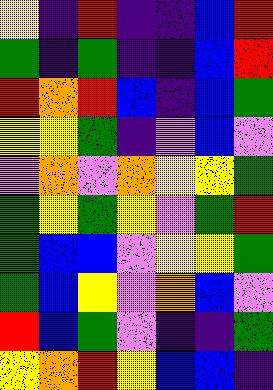[["yellow", "indigo", "red", "indigo", "indigo", "blue", "red"], ["green", "indigo", "green", "indigo", "indigo", "blue", "red"], ["red", "orange", "red", "blue", "indigo", "blue", "green"], ["yellow", "yellow", "green", "indigo", "violet", "blue", "violet"], ["violet", "orange", "violet", "orange", "yellow", "yellow", "green"], ["green", "yellow", "green", "yellow", "violet", "green", "red"], ["green", "blue", "blue", "violet", "yellow", "yellow", "green"], ["green", "blue", "yellow", "violet", "orange", "blue", "violet"], ["red", "blue", "green", "violet", "indigo", "indigo", "green"], ["yellow", "orange", "red", "yellow", "blue", "blue", "indigo"]]